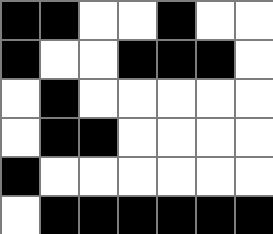[["black", "black", "white", "white", "black", "white", "white"], ["black", "white", "white", "black", "black", "black", "white"], ["white", "black", "white", "white", "white", "white", "white"], ["white", "black", "black", "white", "white", "white", "white"], ["black", "white", "white", "white", "white", "white", "white"], ["white", "black", "black", "black", "black", "black", "black"]]